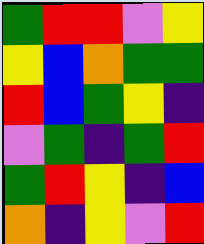[["green", "red", "red", "violet", "yellow"], ["yellow", "blue", "orange", "green", "green"], ["red", "blue", "green", "yellow", "indigo"], ["violet", "green", "indigo", "green", "red"], ["green", "red", "yellow", "indigo", "blue"], ["orange", "indigo", "yellow", "violet", "red"]]